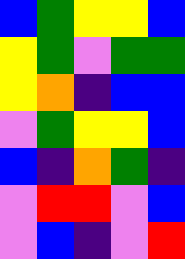[["blue", "green", "yellow", "yellow", "blue"], ["yellow", "green", "violet", "green", "green"], ["yellow", "orange", "indigo", "blue", "blue"], ["violet", "green", "yellow", "yellow", "blue"], ["blue", "indigo", "orange", "green", "indigo"], ["violet", "red", "red", "violet", "blue"], ["violet", "blue", "indigo", "violet", "red"]]